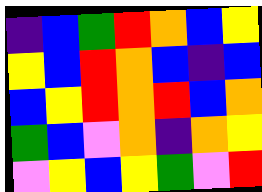[["indigo", "blue", "green", "red", "orange", "blue", "yellow"], ["yellow", "blue", "red", "orange", "blue", "indigo", "blue"], ["blue", "yellow", "red", "orange", "red", "blue", "orange"], ["green", "blue", "violet", "orange", "indigo", "orange", "yellow"], ["violet", "yellow", "blue", "yellow", "green", "violet", "red"]]